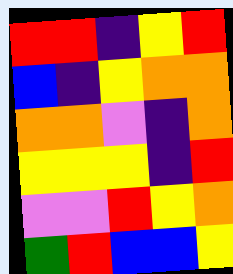[["red", "red", "indigo", "yellow", "red"], ["blue", "indigo", "yellow", "orange", "orange"], ["orange", "orange", "violet", "indigo", "orange"], ["yellow", "yellow", "yellow", "indigo", "red"], ["violet", "violet", "red", "yellow", "orange"], ["green", "red", "blue", "blue", "yellow"]]